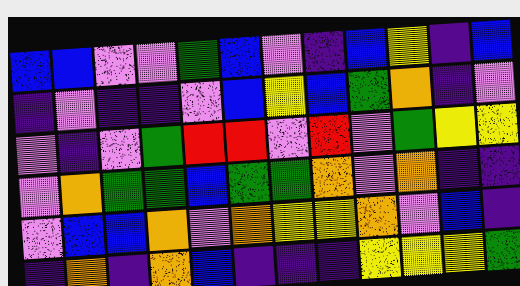[["blue", "blue", "violet", "violet", "green", "blue", "violet", "indigo", "blue", "yellow", "indigo", "blue"], ["indigo", "violet", "indigo", "indigo", "violet", "blue", "yellow", "blue", "green", "orange", "indigo", "violet"], ["violet", "indigo", "violet", "green", "red", "red", "violet", "red", "violet", "green", "yellow", "yellow"], ["violet", "orange", "green", "green", "blue", "green", "green", "orange", "violet", "orange", "indigo", "indigo"], ["violet", "blue", "blue", "orange", "violet", "orange", "yellow", "yellow", "orange", "violet", "blue", "indigo"], ["indigo", "orange", "indigo", "orange", "blue", "indigo", "indigo", "indigo", "yellow", "yellow", "yellow", "green"]]